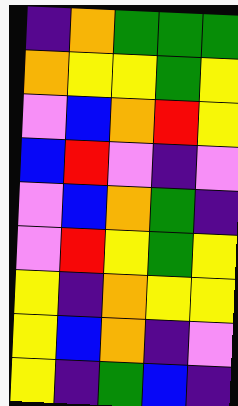[["indigo", "orange", "green", "green", "green"], ["orange", "yellow", "yellow", "green", "yellow"], ["violet", "blue", "orange", "red", "yellow"], ["blue", "red", "violet", "indigo", "violet"], ["violet", "blue", "orange", "green", "indigo"], ["violet", "red", "yellow", "green", "yellow"], ["yellow", "indigo", "orange", "yellow", "yellow"], ["yellow", "blue", "orange", "indigo", "violet"], ["yellow", "indigo", "green", "blue", "indigo"]]